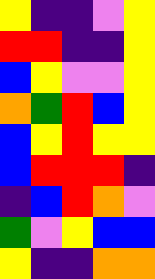[["yellow", "indigo", "indigo", "violet", "yellow"], ["red", "red", "indigo", "indigo", "yellow"], ["blue", "yellow", "violet", "violet", "yellow"], ["orange", "green", "red", "blue", "yellow"], ["blue", "yellow", "red", "yellow", "yellow"], ["blue", "red", "red", "red", "indigo"], ["indigo", "blue", "red", "orange", "violet"], ["green", "violet", "yellow", "blue", "blue"], ["yellow", "indigo", "indigo", "orange", "orange"]]